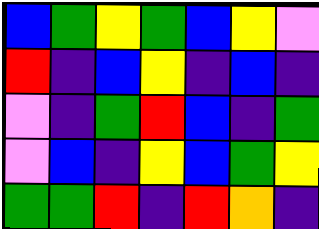[["blue", "green", "yellow", "green", "blue", "yellow", "violet"], ["red", "indigo", "blue", "yellow", "indigo", "blue", "indigo"], ["violet", "indigo", "green", "red", "blue", "indigo", "green"], ["violet", "blue", "indigo", "yellow", "blue", "green", "yellow"], ["green", "green", "red", "indigo", "red", "orange", "indigo"]]